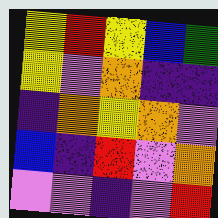[["yellow", "red", "yellow", "blue", "green"], ["yellow", "violet", "orange", "indigo", "indigo"], ["indigo", "orange", "yellow", "orange", "violet"], ["blue", "indigo", "red", "violet", "orange"], ["violet", "violet", "indigo", "violet", "red"]]